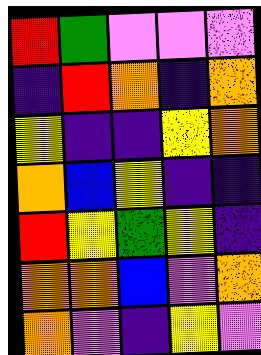[["red", "green", "violet", "violet", "violet"], ["indigo", "red", "orange", "indigo", "orange"], ["yellow", "indigo", "indigo", "yellow", "orange"], ["orange", "blue", "yellow", "indigo", "indigo"], ["red", "yellow", "green", "yellow", "indigo"], ["orange", "orange", "blue", "violet", "orange"], ["orange", "violet", "indigo", "yellow", "violet"]]